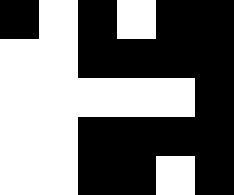[["black", "white", "black", "white", "black", "black"], ["white", "white", "black", "black", "black", "black"], ["white", "white", "white", "white", "white", "black"], ["white", "white", "black", "black", "black", "black"], ["white", "white", "black", "black", "white", "black"]]